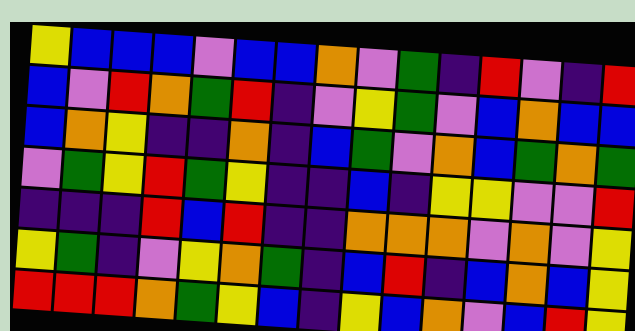[["yellow", "blue", "blue", "blue", "violet", "blue", "blue", "orange", "violet", "green", "indigo", "red", "violet", "indigo", "red"], ["blue", "violet", "red", "orange", "green", "red", "indigo", "violet", "yellow", "green", "violet", "blue", "orange", "blue", "blue"], ["blue", "orange", "yellow", "indigo", "indigo", "orange", "indigo", "blue", "green", "violet", "orange", "blue", "green", "orange", "green"], ["violet", "green", "yellow", "red", "green", "yellow", "indigo", "indigo", "blue", "indigo", "yellow", "yellow", "violet", "violet", "red"], ["indigo", "indigo", "indigo", "red", "blue", "red", "indigo", "indigo", "orange", "orange", "orange", "violet", "orange", "violet", "yellow"], ["yellow", "green", "indigo", "violet", "yellow", "orange", "green", "indigo", "blue", "red", "indigo", "blue", "orange", "blue", "yellow"], ["red", "red", "red", "orange", "green", "yellow", "blue", "indigo", "yellow", "blue", "orange", "violet", "blue", "red", "yellow"]]